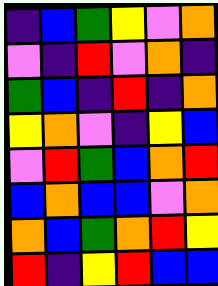[["indigo", "blue", "green", "yellow", "violet", "orange"], ["violet", "indigo", "red", "violet", "orange", "indigo"], ["green", "blue", "indigo", "red", "indigo", "orange"], ["yellow", "orange", "violet", "indigo", "yellow", "blue"], ["violet", "red", "green", "blue", "orange", "red"], ["blue", "orange", "blue", "blue", "violet", "orange"], ["orange", "blue", "green", "orange", "red", "yellow"], ["red", "indigo", "yellow", "red", "blue", "blue"]]